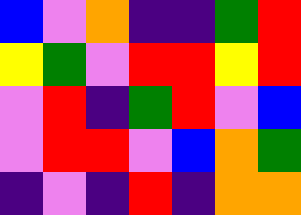[["blue", "violet", "orange", "indigo", "indigo", "green", "red"], ["yellow", "green", "violet", "red", "red", "yellow", "red"], ["violet", "red", "indigo", "green", "red", "violet", "blue"], ["violet", "red", "red", "violet", "blue", "orange", "green"], ["indigo", "violet", "indigo", "red", "indigo", "orange", "orange"]]